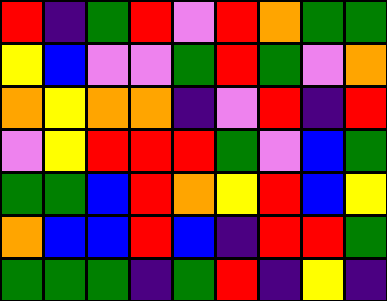[["red", "indigo", "green", "red", "violet", "red", "orange", "green", "green"], ["yellow", "blue", "violet", "violet", "green", "red", "green", "violet", "orange"], ["orange", "yellow", "orange", "orange", "indigo", "violet", "red", "indigo", "red"], ["violet", "yellow", "red", "red", "red", "green", "violet", "blue", "green"], ["green", "green", "blue", "red", "orange", "yellow", "red", "blue", "yellow"], ["orange", "blue", "blue", "red", "blue", "indigo", "red", "red", "green"], ["green", "green", "green", "indigo", "green", "red", "indigo", "yellow", "indigo"]]